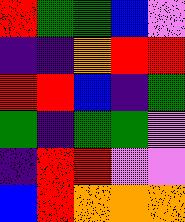[["red", "green", "green", "blue", "violet"], ["indigo", "indigo", "orange", "red", "red"], ["red", "red", "blue", "indigo", "green"], ["green", "indigo", "green", "green", "violet"], ["indigo", "red", "red", "violet", "violet"], ["blue", "red", "orange", "orange", "orange"]]